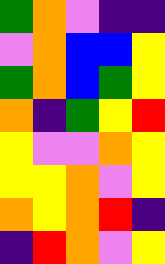[["green", "orange", "violet", "indigo", "indigo"], ["violet", "orange", "blue", "blue", "yellow"], ["green", "orange", "blue", "green", "yellow"], ["orange", "indigo", "green", "yellow", "red"], ["yellow", "violet", "violet", "orange", "yellow"], ["yellow", "yellow", "orange", "violet", "yellow"], ["orange", "yellow", "orange", "red", "indigo"], ["indigo", "red", "orange", "violet", "yellow"]]